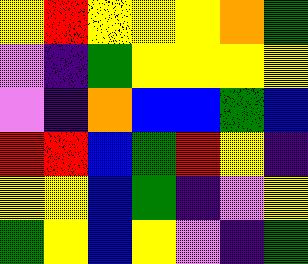[["yellow", "red", "yellow", "yellow", "yellow", "orange", "green"], ["violet", "indigo", "green", "yellow", "yellow", "yellow", "yellow"], ["violet", "indigo", "orange", "blue", "blue", "green", "blue"], ["red", "red", "blue", "green", "red", "yellow", "indigo"], ["yellow", "yellow", "blue", "green", "indigo", "violet", "yellow"], ["green", "yellow", "blue", "yellow", "violet", "indigo", "green"]]